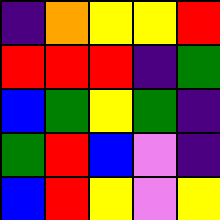[["indigo", "orange", "yellow", "yellow", "red"], ["red", "red", "red", "indigo", "green"], ["blue", "green", "yellow", "green", "indigo"], ["green", "red", "blue", "violet", "indigo"], ["blue", "red", "yellow", "violet", "yellow"]]